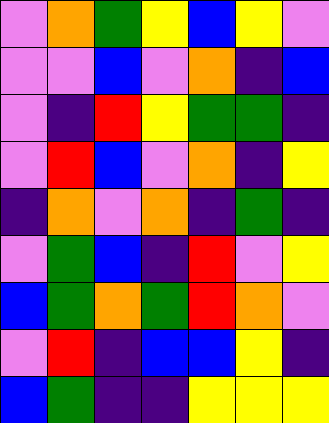[["violet", "orange", "green", "yellow", "blue", "yellow", "violet"], ["violet", "violet", "blue", "violet", "orange", "indigo", "blue"], ["violet", "indigo", "red", "yellow", "green", "green", "indigo"], ["violet", "red", "blue", "violet", "orange", "indigo", "yellow"], ["indigo", "orange", "violet", "orange", "indigo", "green", "indigo"], ["violet", "green", "blue", "indigo", "red", "violet", "yellow"], ["blue", "green", "orange", "green", "red", "orange", "violet"], ["violet", "red", "indigo", "blue", "blue", "yellow", "indigo"], ["blue", "green", "indigo", "indigo", "yellow", "yellow", "yellow"]]